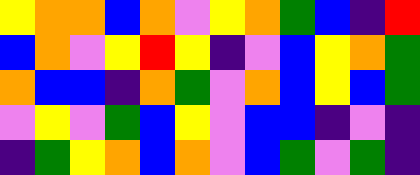[["yellow", "orange", "orange", "blue", "orange", "violet", "yellow", "orange", "green", "blue", "indigo", "red"], ["blue", "orange", "violet", "yellow", "red", "yellow", "indigo", "violet", "blue", "yellow", "orange", "green"], ["orange", "blue", "blue", "indigo", "orange", "green", "violet", "orange", "blue", "yellow", "blue", "green"], ["violet", "yellow", "violet", "green", "blue", "yellow", "violet", "blue", "blue", "indigo", "violet", "indigo"], ["indigo", "green", "yellow", "orange", "blue", "orange", "violet", "blue", "green", "violet", "green", "indigo"]]